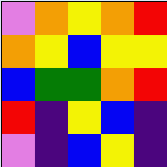[["violet", "orange", "yellow", "orange", "red"], ["orange", "yellow", "blue", "yellow", "yellow"], ["blue", "green", "green", "orange", "red"], ["red", "indigo", "yellow", "blue", "indigo"], ["violet", "indigo", "blue", "yellow", "indigo"]]